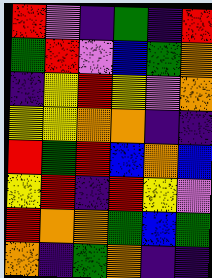[["red", "violet", "indigo", "green", "indigo", "red"], ["green", "red", "violet", "blue", "green", "orange"], ["indigo", "yellow", "red", "yellow", "violet", "orange"], ["yellow", "yellow", "orange", "orange", "indigo", "indigo"], ["red", "green", "red", "blue", "orange", "blue"], ["yellow", "red", "indigo", "red", "yellow", "violet"], ["red", "orange", "orange", "green", "blue", "green"], ["orange", "indigo", "green", "orange", "indigo", "indigo"]]